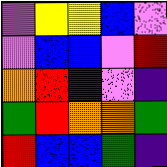[["violet", "yellow", "yellow", "blue", "violet"], ["violet", "blue", "blue", "violet", "red"], ["orange", "red", "indigo", "violet", "indigo"], ["green", "red", "orange", "orange", "green"], ["red", "blue", "blue", "green", "indigo"]]